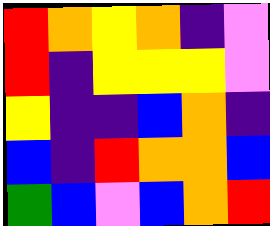[["red", "orange", "yellow", "orange", "indigo", "violet"], ["red", "indigo", "yellow", "yellow", "yellow", "violet"], ["yellow", "indigo", "indigo", "blue", "orange", "indigo"], ["blue", "indigo", "red", "orange", "orange", "blue"], ["green", "blue", "violet", "blue", "orange", "red"]]